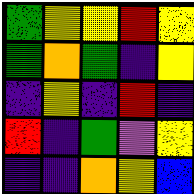[["green", "yellow", "yellow", "red", "yellow"], ["green", "orange", "green", "indigo", "yellow"], ["indigo", "yellow", "indigo", "red", "indigo"], ["red", "indigo", "green", "violet", "yellow"], ["indigo", "indigo", "orange", "yellow", "blue"]]